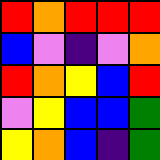[["red", "orange", "red", "red", "red"], ["blue", "violet", "indigo", "violet", "orange"], ["red", "orange", "yellow", "blue", "red"], ["violet", "yellow", "blue", "blue", "green"], ["yellow", "orange", "blue", "indigo", "green"]]